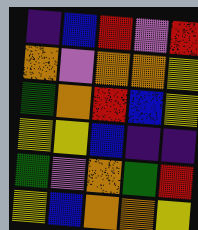[["indigo", "blue", "red", "violet", "red"], ["orange", "violet", "orange", "orange", "yellow"], ["green", "orange", "red", "blue", "yellow"], ["yellow", "yellow", "blue", "indigo", "indigo"], ["green", "violet", "orange", "green", "red"], ["yellow", "blue", "orange", "orange", "yellow"]]